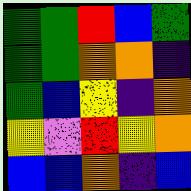[["green", "green", "red", "blue", "green"], ["green", "green", "orange", "orange", "indigo"], ["green", "blue", "yellow", "indigo", "orange"], ["yellow", "violet", "red", "yellow", "orange"], ["blue", "blue", "orange", "indigo", "blue"]]